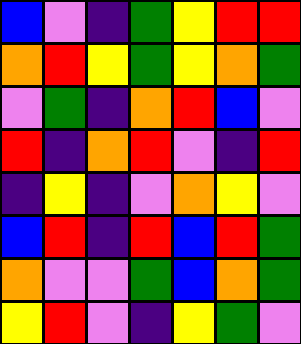[["blue", "violet", "indigo", "green", "yellow", "red", "red"], ["orange", "red", "yellow", "green", "yellow", "orange", "green"], ["violet", "green", "indigo", "orange", "red", "blue", "violet"], ["red", "indigo", "orange", "red", "violet", "indigo", "red"], ["indigo", "yellow", "indigo", "violet", "orange", "yellow", "violet"], ["blue", "red", "indigo", "red", "blue", "red", "green"], ["orange", "violet", "violet", "green", "blue", "orange", "green"], ["yellow", "red", "violet", "indigo", "yellow", "green", "violet"]]